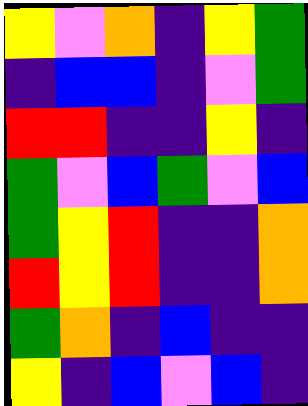[["yellow", "violet", "orange", "indigo", "yellow", "green"], ["indigo", "blue", "blue", "indigo", "violet", "green"], ["red", "red", "indigo", "indigo", "yellow", "indigo"], ["green", "violet", "blue", "green", "violet", "blue"], ["green", "yellow", "red", "indigo", "indigo", "orange"], ["red", "yellow", "red", "indigo", "indigo", "orange"], ["green", "orange", "indigo", "blue", "indigo", "indigo"], ["yellow", "indigo", "blue", "violet", "blue", "indigo"]]